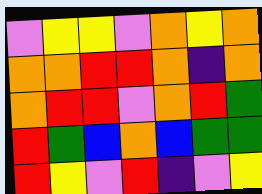[["violet", "yellow", "yellow", "violet", "orange", "yellow", "orange"], ["orange", "orange", "red", "red", "orange", "indigo", "orange"], ["orange", "red", "red", "violet", "orange", "red", "green"], ["red", "green", "blue", "orange", "blue", "green", "green"], ["red", "yellow", "violet", "red", "indigo", "violet", "yellow"]]